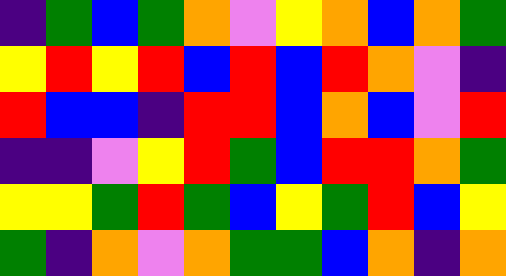[["indigo", "green", "blue", "green", "orange", "violet", "yellow", "orange", "blue", "orange", "green"], ["yellow", "red", "yellow", "red", "blue", "red", "blue", "red", "orange", "violet", "indigo"], ["red", "blue", "blue", "indigo", "red", "red", "blue", "orange", "blue", "violet", "red"], ["indigo", "indigo", "violet", "yellow", "red", "green", "blue", "red", "red", "orange", "green"], ["yellow", "yellow", "green", "red", "green", "blue", "yellow", "green", "red", "blue", "yellow"], ["green", "indigo", "orange", "violet", "orange", "green", "green", "blue", "orange", "indigo", "orange"]]